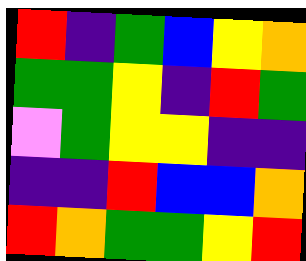[["red", "indigo", "green", "blue", "yellow", "orange"], ["green", "green", "yellow", "indigo", "red", "green"], ["violet", "green", "yellow", "yellow", "indigo", "indigo"], ["indigo", "indigo", "red", "blue", "blue", "orange"], ["red", "orange", "green", "green", "yellow", "red"]]